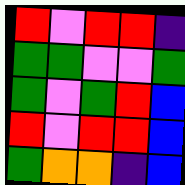[["red", "violet", "red", "red", "indigo"], ["green", "green", "violet", "violet", "green"], ["green", "violet", "green", "red", "blue"], ["red", "violet", "red", "red", "blue"], ["green", "orange", "orange", "indigo", "blue"]]